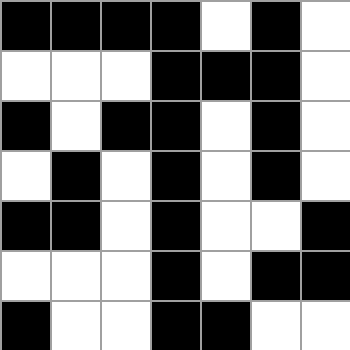[["black", "black", "black", "black", "white", "black", "white"], ["white", "white", "white", "black", "black", "black", "white"], ["black", "white", "black", "black", "white", "black", "white"], ["white", "black", "white", "black", "white", "black", "white"], ["black", "black", "white", "black", "white", "white", "black"], ["white", "white", "white", "black", "white", "black", "black"], ["black", "white", "white", "black", "black", "white", "white"]]